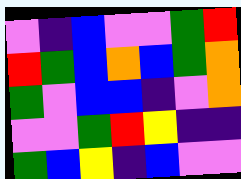[["violet", "indigo", "blue", "violet", "violet", "green", "red"], ["red", "green", "blue", "orange", "blue", "green", "orange"], ["green", "violet", "blue", "blue", "indigo", "violet", "orange"], ["violet", "violet", "green", "red", "yellow", "indigo", "indigo"], ["green", "blue", "yellow", "indigo", "blue", "violet", "violet"]]